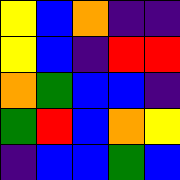[["yellow", "blue", "orange", "indigo", "indigo"], ["yellow", "blue", "indigo", "red", "red"], ["orange", "green", "blue", "blue", "indigo"], ["green", "red", "blue", "orange", "yellow"], ["indigo", "blue", "blue", "green", "blue"]]